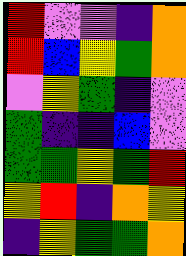[["red", "violet", "violet", "indigo", "orange"], ["red", "blue", "yellow", "green", "orange"], ["violet", "yellow", "green", "indigo", "violet"], ["green", "indigo", "indigo", "blue", "violet"], ["green", "green", "yellow", "green", "red"], ["yellow", "red", "indigo", "orange", "yellow"], ["indigo", "yellow", "green", "green", "orange"]]